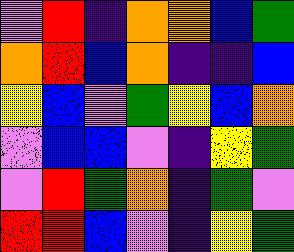[["violet", "red", "indigo", "orange", "orange", "blue", "green"], ["orange", "red", "blue", "orange", "indigo", "indigo", "blue"], ["yellow", "blue", "violet", "green", "yellow", "blue", "orange"], ["violet", "blue", "blue", "violet", "indigo", "yellow", "green"], ["violet", "red", "green", "orange", "indigo", "green", "violet"], ["red", "red", "blue", "violet", "indigo", "yellow", "green"]]